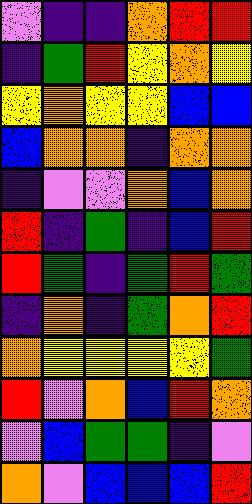[["violet", "indigo", "indigo", "orange", "red", "red"], ["indigo", "green", "red", "yellow", "orange", "yellow"], ["yellow", "orange", "yellow", "yellow", "blue", "blue"], ["blue", "orange", "orange", "indigo", "orange", "orange"], ["indigo", "violet", "violet", "orange", "blue", "orange"], ["red", "indigo", "green", "indigo", "blue", "red"], ["red", "green", "indigo", "green", "red", "green"], ["indigo", "orange", "indigo", "green", "orange", "red"], ["orange", "yellow", "yellow", "yellow", "yellow", "green"], ["red", "violet", "orange", "blue", "red", "orange"], ["violet", "blue", "green", "green", "indigo", "violet"], ["orange", "violet", "blue", "blue", "blue", "red"]]